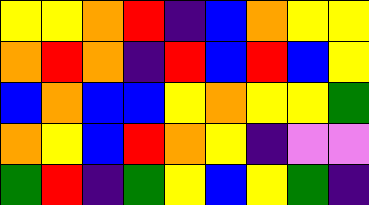[["yellow", "yellow", "orange", "red", "indigo", "blue", "orange", "yellow", "yellow"], ["orange", "red", "orange", "indigo", "red", "blue", "red", "blue", "yellow"], ["blue", "orange", "blue", "blue", "yellow", "orange", "yellow", "yellow", "green"], ["orange", "yellow", "blue", "red", "orange", "yellow", "indigo", "violet", "violet"], ["green", "red", "indigo", "green", "yellow", "blue", "yellow", "green", "indigo"]]